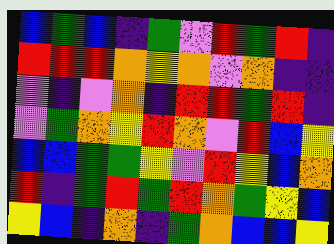[["blue", "green", "blue", "indigo", "green", "violet", "red", "green", "red", "indigo"], ["red", "red", "red", "orange", "yellow", "orange", "violet", "orange", "indigo", "indigo"], ["violet", "indigo", "violet", "orange", "indigo", "red", "red", "green", "red", "indigo"], ["violet", "green", "orange", "yellow", "red", "orange", "violet", "red", "blue", "yellow"], ["blue", "blue", "green", "green", "yellow", "violet", "red", "yellow", "blue", "orange"], ["red", "indigo", "green", "red", "green", "red", "orange", "green", "yellow", "blue"], ["yellow", "blue", "indigo", "orange", "indigo", "green", "orange", "blue", "blue", "yellow"]]